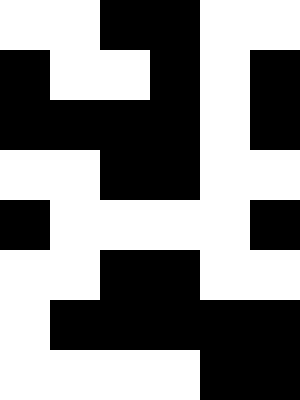[["white", "white", "black", "black", "white", "white"], ["black", "white", "white", "black", "white", "black"], ["black", "black", "black", "black", "white", "black"], ["white", "white", "black", "black", "white", "white"], ["black", "white", "white", "white", "white", "black"], ["white", "white", "black", "black", "white", "white"], ["white", "black", "black", "black", "black", "black"], ["white", "white", "white", "white", "black", "black"]]